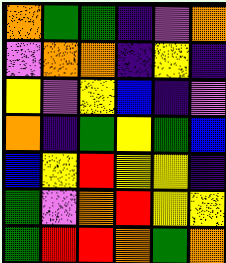[["orange", "green", "green", "indigo", "violet", "orange"], ["violet", "orange", "orange", "indigo", "yellow", "indigo"], ["yellow", "violet", "yellow", "blue", "indigo", "violet"], ["orange", "indigo", "green", "yellow", "green", "blue"], ["blue", "yellow", "red", "yellow", "yellow", "indigo"], ["green", "violet", "orange", "red", "yellow", "yellow"], ["green", "red", "red", "orange", "green", "orange"]]